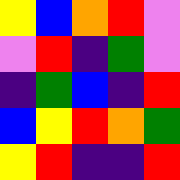[["yellow", "blue", "orange", "red", "violet"], ["violet", "red", "indigo", "green", "violet"], ["indigo", "green", "blue", "indigo", "red"], ["blue", "yellow", "red", "orange", "green"], ["yellow", "red", "indigo", "indigo", "red"]]